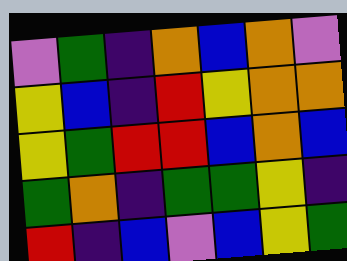[["violet", "green", "indigo", "orange", "blue", "orange", "violet"], ["yellow", "blue", "indigo", "red", "yellow", "orange", "orange"], ["yellow", "green", "red", "red", "blue", "orange", "blue"], ["green", "orange", "indigo", "green", "green", "yellow", "indigo"], ["red", "indigo", "blue", "violet", "blue", "yellow", "green"]]